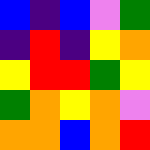[["blue", "indigo", "blue", "violet", "green"], ["indigo", "red", "indigo", "yellow", "orange"], ["yellow", "red", "red", "green", "yellow"], ["green", "orange", "yellow", "orange", "violet"], ["orange", "orange", "blue", "orange", "red"]]